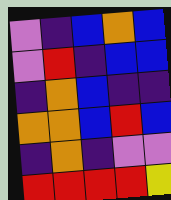[["violet", "indigo", "blue", "orange", "blue"], ["violet", "red", "indigo", "blue", "blue"], ["indigo", "orange", "blue", "indigo", "indigo"], ["orange", "orange", "blue", "red", "blue"], ["indigo", "orange", "indigo", "violet", "violet"], ["red", "red", "red", "red", "yellow"]]